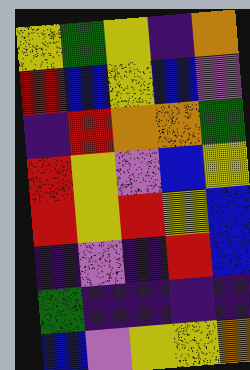[["yellow", "green", "yellow", "indigo", "orange"], ["red", "blue", "yellow", "blue", "violet"], ["indigo", "red", "orange", "orange", "green"], ["red", "yellow", "violet", "blue", "yellow"], ["red", "yellow", "red", "yellow", "blue"], ["indigo", "violet", "indigo", "red", "blue"], ["green", "indigo", "indigo", "indigo", "indigo"], ["blue", "violet", "yellow", "yellow", "orange"]]